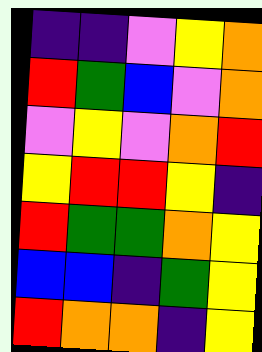[["indigo", "indigo", "violet", "yellow", "orange"], ["red", "green", "blue", "violet", "orange"], ["violet", "yellow", "violet", "orange", "red"], ["yellow", "red", "red", "yellow", "indigo"], ["red", "green", "green", "orange", "yellow"], ["blue", "blue", "indigo", "green", "yellow"], ["red", "orange", "orange", "indigo", "yellow"]]